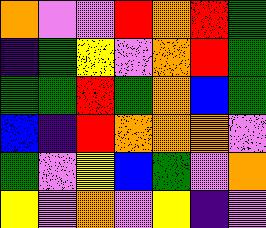[["orange", "violet", "violet", "red", "orange", "red", "green"], ["indigo", "green", "yellow", "violet", "orange", "red", "green"], ["green", "green", "red", "green", "orange", "blue", "green"], ["blue", "indigo", "red", "orange", "orange", "orange", "violet"], ["green", "violet", "yellow", "blue", "green", "violet", "orange"], ["yellow", "violet", "orange", "violet", "yellow", "indigo", "violet"]]